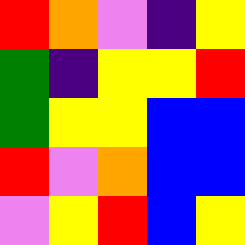[["red", "orange", "violet", "indigo", "yellow"], ["green", "indigo", "yellow", "yellow", "red"], ["green", "yellow", "yellow", "blue", "blue"], ["red", "violet", "orange", "blue", "blue"], ["violet", "yellow", "red", "blue", "yellow"]]